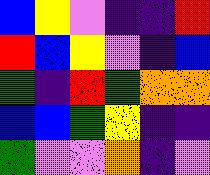[["blue", "yellow", "violet", "indigo", "indigo", "red"], ["red", "blue", "yellow", "violet", "indigo", "blue"], ["green", "indigo", "red", "green", "orange", "orange"], ["blue", "blue", "green", "yellow", "indigo", "indigo"], ["green", "violet", "violet", "orange", "indigo", "violet"]]